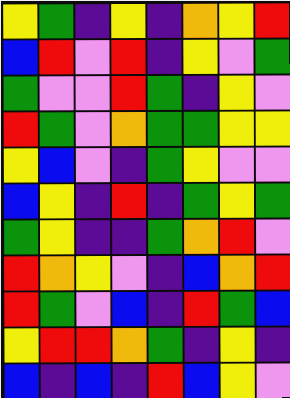[["yellow", "green", "indigo", "yellow", "indigo", "orange", "yellow", "red"], ["blue", "red", "violet", "red", "indigo", "yellow", "violet", "green"], ["green", "violet", "violet", "red", "green", "indigo", "yellow", "violet"], ["red", "green", "violet", "orange", "green", "green", "yellow", "yellow"], ["yellow", "blue", "violet", "indigo", "green", "yellow", "violet", "violet"], ["blue", "yellow", "indigo", "red", "indigo", "green", "yellow", "green"], ["green", "yellow", "indigo", "indigo", "green", "orange", "red", "violet"], ["red", "orange", "yellow", "violet", "indigo", "blue", "orange", "red"], ["red", "green", "violet", "blue", "indigo", "red", "green", "blue"], ["yellow", "red", "red", "orange", "green", "indigo", "yellow", "indigo"], ["blue", "indigo", "blue", "indigo", "red", "blue", "yellow", "violet"]]